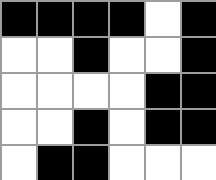[["black", "black", "black", "black", "white", "black"], ["white", "white", "black", "white", "white", "black"], ["white", "white", "white", "white", "black", "black"], ["white", "white", "black", "white", "black", "black"], ["white", "black", "black", "white", "white", "white"]]